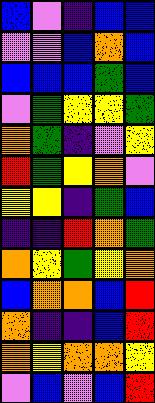[["blue", "violet", "indigo", "blue", "blue"], ["violet", "violet", "blue", "orange", "blue"], ["blue", "blue", "blue", "green", "blue"], ["violet", "green", "yellow", "yellow", "green"], ["orange", "green", "indigo", "violet", "yellow"], ["red", "green", "yellow", "orange", "violet"], ["yellow", "yellow", "indigo", "green", "blue"], ["indigo", "indigo", "red", "orange", "green"], ["orange", "yellow", "green", "yellow", "orange"], ["blue", "orange", "orange", "blue", "red"], ["orange", "indigo", "indigo", "blue", "red"], ["orange", "yellow", "orange", "orange", "yellow"], ["violet", "blue", "violet", "blue", "red"]]